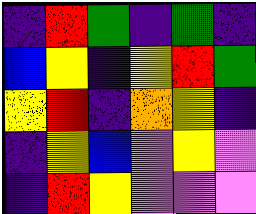[["indigo", "red", "green", "indigo", "green", "indigo"], ["blue", "yellow", "indigo", "yellow", "red", "green"], ["yellow", "red", "indigo", "orange", "yellow", "indigo"], ["indigo", "yellow", "blue", "violet", "yellow", "violet"], ["indigo", "red", "yellow", "violet", "violet", "violet"]]